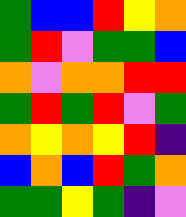[["green", "blue", "blue", "red", "yellow", "orange"], ["green", "red", "violet", "green", "green", "blue"], ["orange", "violet", "orange", "orange", "red", "red"], ["green", "red", "green", "red", "violet", "green"], ["orange", "yellow", "orange", "yellow", "red", "indigo"], ["blue", "orange", "blue", "red", "green", "orange"], ["green", "green", "yellow", "green", "indigo", "violet"]]